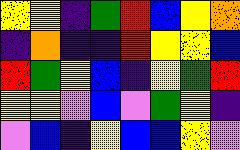[["yellow", "yellow", "indigo", "green", "red", "blue", "yellow", "orange"], ["indigo", "orange", "indigo", "indigo", "red", "yellow", "yellow", "blue"], ["red", "green", "yellow", "blue", "indigo", "yellow", "green", "red"], ["yellow", "yellow", "violet", "blue", "violet", "green", "yellow", "indigo"], ["violet", "blue", "indigo", "yellow", "blue", "blue", "yellow", "violet"]]